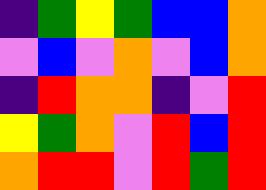[["indigo", "green", "yellow", "green", "blue", "blue", "orange"], ["violet", "blue", "violet", "orange", "violet", "blue", "orange"], ["indigo", "red", "orange", "orange", "indigo", "violet", "red"], ["yellow", "green", "orange", "violet", "red", "blue", "red"], ["orange", "red", "red", "violet", "red", "green", "red"]]